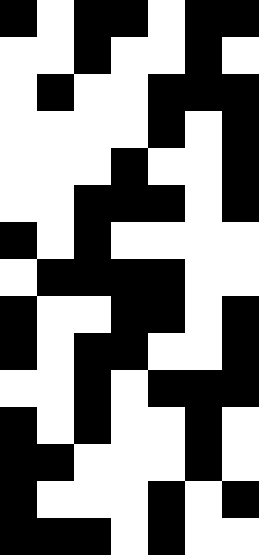[["black", "white", "black", "black", "white", "black", "black"], ["white", "white", "black", "white", "white", "black", "white"], ["white", "black", "white", "white", "black", "black", "black"], ["white", "white", "white", "white", "black", "white", "black"], ["white", "white", "white", "black", "white", "white", "black"], ["white", "white", "black", "black", "black", "white", "black"], ["black", "white", "black", "white", "white", "white", "white"], ["white", "black", "black", "black", "black", "white", "white"], ["black", "white", "white", "black", "black", "white", "black"], ["black", "white", "black", "black", "white", "white", "black"], ["white", "white", "black", "white", "black", "black", "black"], ["black", "white", "black", "white", "white", "black", "white"], ["black", "black", "white", "white", "white", "black", "white"], ["black", "white", "white", "white", "black", "white", "black"], ["black", "black", "black", "white", "black", "white", "white"]]